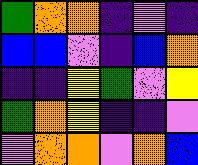[["green", "orange", "orange", "indigo", "violet", "indigo"], ["blue", "blue", "violet", "indigo", "blue", "orange"], ["indigo", "indigo", "yellow", "green", "violet", "yellow"], ["green", "orange", "yellow", "indigo", "indigo", "violet"], ["violet", "orange", "orange", "violet", "orange", "blue"]]